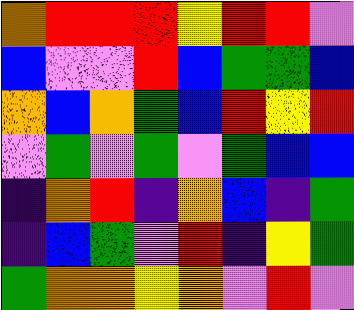[["orange", "red", "red", "red", "yellow", "red", "red", "violet"], ["blue", "violet", "violet", "red", "blue", "green", "green", "blue"], ["orange", "blue", "orange", "green", "blue", "red", "yellow", "red"], ["violet", "green", "violet", "green", "violet", "green", "blue", "blue"], ["indigo", "orange", "red", "indigo", "orange", "blue", "indigo", "green"], ["indigo", "blue", "green", "violet", "red", "indigo", "yellow", "green"], ["green", "orange", "orange", "yellow", "orange", "violet", "red", "violet"]]